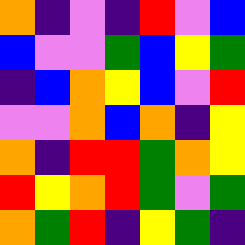[["orange", "indigo", "violet", "indigo", "red", "violet", "blue"], ["blue", "violet", "violet", "green", "blue", "yellow", "green"], ["indigo", "blue", "orange", "yellow", "blue", "violet", "red"], ["violet", "violet", "orange", "blue", "orange", "indigo", "yellow"], ["orange", "indigo", "red", "red", "green", "orange", "yellow"], ["red", "yellow", "orange", "red", "green", "violet", "green"], ["orange", "green", "red", "indigo", "yellow", "green", "indigo"]]